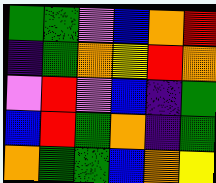[["green", "green", "violet", "blue", "orange", "red"], ["indigo", "green", "orange", "yellow", "red", "orange"], ["violet", "red", "violet", "blue", "indigo", "green"], ["blue", "red", "green", "orange", "indigo", "green"], ["orange", "green", "green", "blue", "orange", "yellow"]]